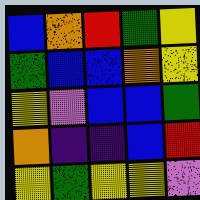[["blue", "orange", "red", "green", "yellow"], ["green", "blue", "blue", "orange", "yellow"], ["yellow", "violet", "blue", "blue", "green"], ["orange", "indigo", "indigo", "blue", "red"], ["yellow", "green", "yellow", "yellow", "violet"]]